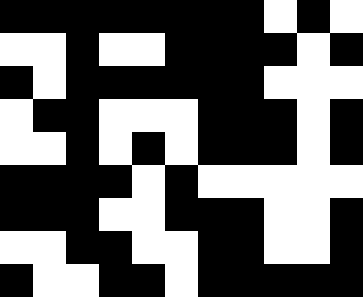[["black", "black", "black", "black", "black", "black", "black", "black", "white", "black", "white"], ["white", "white", "black", "white", "white", "black", "black", "black", "black", "white", "black"], ["black", "white", "black", "black", "black", "black", "black", "black", "white", "white", "white"], ["white", "black", "black", "white", "white", "white", "black", "black", "black", "white", "black"], ["white", "white", "black", "white", "black", "white", "black", "black", "black", "white", "black"], ["black", "black", "black", "black", "white", "black", "white", "white", "white", "white", "white"], ["black", "black", "black", "white", "white", "black", "black", "black", "white", "white", "black"], ["white", "white", "black", "black", "white", "white", "black", "black", "white", "white", "black"], ["black", "white", "white", "black", "black", "white", "black", "black", "black", "black", "black"]]